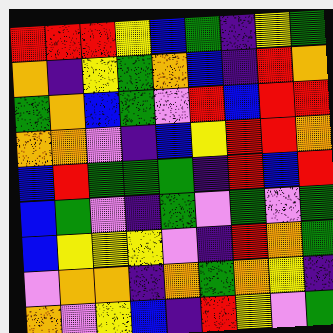[["red", "red", "red", "yellow", "blue", "green", "indigo", "yellow", "green"], ["orange", "indigo", "yellow", "green", "orange", "blue", "indigo", "red", "orange"], ["green", "orange", "blue", "green", "violet", "red", "blue", "red", "red"], ["orange", "orange", "violet", "indigo", "blue", "yellow", "red", "red", "orange"], ["blue", "red", "green", "green", "green", "indigo", "red", "blue", "red"], ["blue", "green", "violet", "indigo", "green", "violet", "green", "violet", "green"], ["blue", "yellow", "yellow", "yellow", "violet", "indigo", "red", "orange", "green"], ["violet", "orange", "orange", "indigo", "orange", "green", "orange", "yellow", "indigo"], ["orange", "violet", "yellow", "blue", "indigo", "red", "yellow", "violet", "green"]]